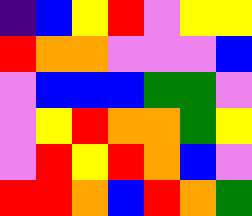[["indigo", "blue", "yellow", "red", "violet", "yellow", "yellow"], ["red", "orange", "orange", "violet", "violet", "violet", "blue"], ["violet", "blue", "blue", "blue", "green", "green", "violet"], ["violet", "yellow", "red", "orange", "orange", "green", "yellow"], ["violet", "red", "yellow", "red", "orange", "blue", "violet"], ["red", "red", "orange", "blue", "red", "orange", "green"]]